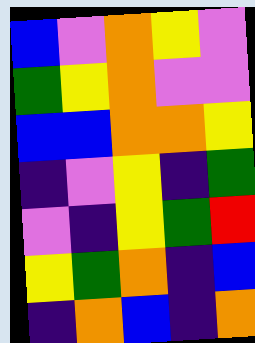[["blue", "violet", "orange", "yellow", "violet"], ["green", "yellow", "orange", "violet", "violet"], ["blue", "blue", "orange", "orange", "yellow"], ["indigo", "violet", "yellow", "indigo", "green"], ["violet", "indigo", "yellow", "green", "red"], ["yellow", "green", "orange", "indigo", "blue"], ["indigo", "orange", "blue", "indigo", "orange"]]